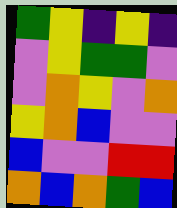[["green", "yellow", "indigo", "yellow", "indigo"], ["violet", "yellow", "green", "green", "violet"], ["violet", "orange", "yellow", "violet", "orange"], ["yellow", "orange", "blue", "violet", "violet"], ["blue", "violet", "violet", "red", "red"], ["orange", "blue", "orange", "green", "blue"]]